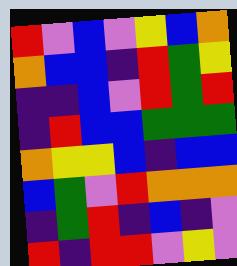[["red", "violet", "blue", "violet", "yellow", "blue", "orange"], ["orange", "blue", "blue", "indigo", "red", "green", "yellow"], ["indigo", "indigo", "blue", "violet", "red", "green", "red"], ["indigo", "red", "blue", "blue", "green", "green", "green"], ["orange", "yellow", "yellow", "blue", "indigo", "blue", "blue"], ["blue", "green", "violet", "red", "orange", "orange", "orange"], ["indigo", "green", "red", "indigo", "blue", "indigo", "violet"], ["red", "indigo", "red", "red", "violet", "yellow", "violet"]]